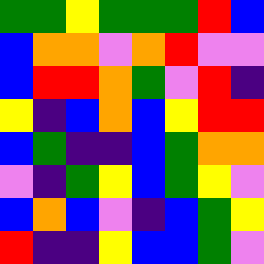[["green", "green", "yellow", "green", "green", "green", "red", "blue"], ["blue", "orange", "orange", "violet", "orange", "red", "violet", "violet"], ["blue", "red", "red", "orange", "green", "violet", "red", "indigo"], ["yellow", "indigo", "blue", "orange", "blue", "yellow", "red", "red"], ["blue", "green", "indigo", "indigo", "blue", "green", "orange", "orange"], ["violet", "indigo", "green", "yellow", "blue", "green", "yellow", "violet"], ["blue", "orange", "blue", "violet", "indigo", "blue", "green", "yellow"], ["red", "indigo", "indigo", "yellow", "blue", "blue", "green", "violet"]]